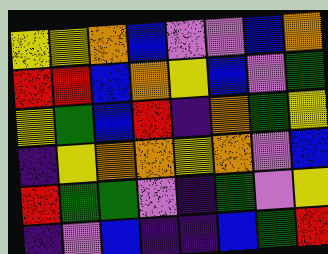[["yellow", "yellow", "orange", "blue", "violet", "violet", "blue", "orange"], ["red", "red", "blue", "orange", "yellow", "blue", "violet", "green"], ["yellow", "green", "blue", "red", "indigo", "orange", "green", "yellow"], ["indigo", "yellow", "orange", "orange", "yellow", "orange", "violet", "blue"], ["red", "green", "green", "violet", "indigo", "green", "violet", "yellow"], ["indigo", "violet", "blue", "indigo", "indigo", "blue", "green", "red"]]